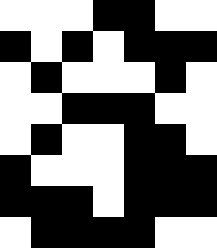[["white", "white", "white", "black", "black", "white", "white"], ["black", "white", "black", "white", "black", "black", "black"], ["white", "black", "white", "white", "white", "black", "white"], ["white", "white", "black", "black", "black", "white", "white"], ["white", "black", "white", "white", "black", "black", "white"], ["black", "white", "white", "white", "black", "black", "black"], ["black", "black", "black", "white", "black", "black", "black"], ["white", "black", "black", "black", "black", "white", "white"]]